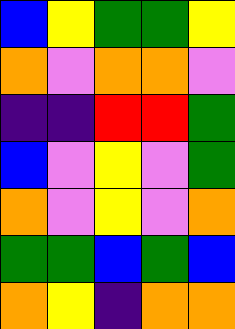[["blue", "yellow", "green", "green", "yellow"], ["orange", "violet", "orange", "orange", "violet"], ["indigo", "indigo", "red", "red", "green"], ["blue", "violet", "yellow", "violet", "green"], ["orange", "violet", "yellow", "violet", "orange"], ["green", "green", "blue", "green", "blue"], ["orange", "yellow", "indigo", "orange", "orange"]]